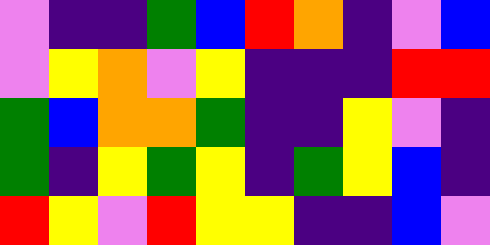[["violet", "indigo", "indigo", "green", "blue", "red", "orange", "indigo", "violet", "blue"], ["violet", "yellow", "orange", "violet", "yellow", "indigo", "indigo", "indigo", "red", "red"], ["green", "blue", "orange", "orange", "green", "indigo", "indigo", "yellow", "violet", "indigo"], ["green", "indigo", "yellow", "green", "yellow", "indigo", "green", "yellow", "blue", "indigo"], ["red", "yellow", "violet", "red", "yellow", "yellow", "indigo", "indigo", "blue", "violet"]]